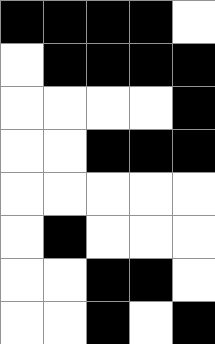[["black", "black", "black", "black", "white"], ["white", "black", "black", "black", "black"], ["white", "white", "white", "white", "black"], ["white", "white", "black", "black", "black"], ["white", "white", "white", "white", "white"], ["white", "black", "white", "white", "white"], ["white", "white", "black", "black", "white"], ["white", "white", "black", "white", "black"]]